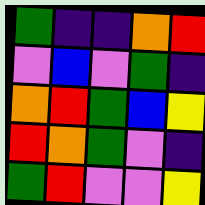[["green", "indigo", "indigo", "orange", "red"], ["violet", "blue", "violet", "green", "indigo"], ["orange", "red", "green", "blue", "yellow"], ["red", "orange", "green", "violet", "indigo"], ["green", "red", "violet", "violet", "yellow"]]